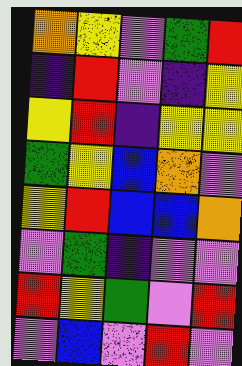[["orange", "yellow", "violet", "green", "red"], ["indigo", "red", "violet", "indigo", "yellow"], ["yellow", "red", "indigo", "yellow", "yellow"], ["green", "yellow", "blue", "orange", "violet"], ["yellow", "red", "blue", "blue", "orange"], ["violet", "green", "indigo", "violet", "violet"], ["red", "yellow", "green", "violet", "red"], ["violet", "blue", "violet", "red", "violet"]]